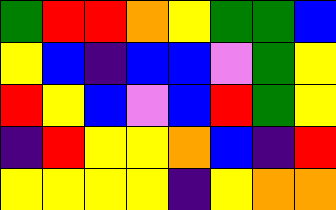[["green", "red", "red", "orange", "yellow", "green", "green", "blue"], ["yellow", "blue", "indigo", "blue", "blue", "violet", "green", "yellow"], ["red", "yellow", "blue", "violet", "blue", "red", "green", "yellow"], ["indigo", "red", "yellow", "yellow", "orange", "blue", "indigo", "red"], ["yellow", "yellow", "yellow", "yellow", "indigo", "yellow", "orange", "orange"]]